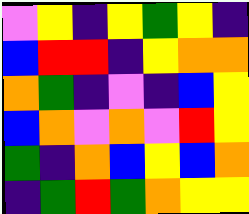[["violet", "yellow", "indigo", "yellow", "green", "yellow", "indigo"], ["blue", "red", "red", "indigo", "yellow", "orange", "orange"], ["orange", "green", "indigo", "violet", "indigo", "blue", "yellow"], ["blue", "orange", "violet", "orange", "violet", "red", "yellow"], ["green", "indigo", "orange", "blue", "yellow", "blue", "orange"], ["indigo", "green", "red", "green", "orange", "yellow", "yellow"]]